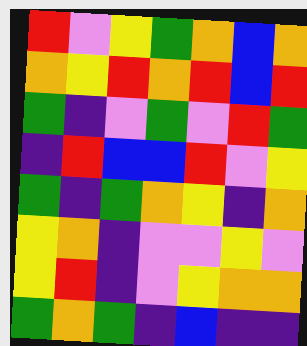[["red", "violet", "yellow", "green", "orange", "blue", "orange"], ["orange", "yellow", "red", "orange", "red", "blue", "red"], ["green", "indigo", "violet", "green", "violet", "red", "green"], ["indigo", "red", "blue", "blue", "red", "violet", "yellow"], ["green", "indigo", "green", "orange", "yellow", "indigo", "orange"], ["yellow", "orange", "indigo", "violet", "violet", "yellow", "violet"], ["yellow", "red", "indigo", "violet", "yellow", "orange", "orange"], ["green", "orange", "green", "indigo", "blue", "indigo", "indigo"]]